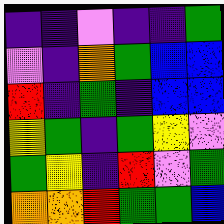[["indigo", "indigo", "violet", "indigo", "indigo", "green"], ["violet", "indigo", "orange", "green", "blue", "blue"], ["red", "indigo", "green", "indigo", "blue", "blue"], ["yellow", "green", "indigo", "green", "yellow", "violet"], ["green", "yellow", "indigo", "red", "violet", "green"], ["orange", "orange", "red", "green", "green", "blue"]]